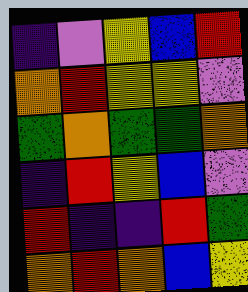[["indigo", "violet", "yellow", "blue", "red"], ["orange", "red", "yellow", "yellow", "violet"], ["green", "orange", "green", "green", "orange"], ["indigo", "red", "yellow", "blue", "violet"], ["red", "indigo", "indigo", "red", "green"], ["orange", "red", "orange", "blue", "yellow"]]